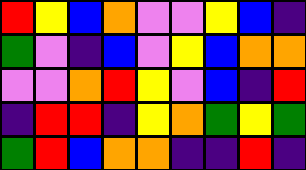[["red", "yellow", "blue", "orange", "violet", "violet", "yellow", "blue", "indigo"], ["green", "violet", "indigo", "blue", "violet", "yellow", "blue", "orange", "orange"], ["violet", "violet", "orange", "red", "yellow", "violet", "blue", "indigo", "red"], ["indigo", "red", "red", "indigo", "yellow", "orange", "green", "yellow", "green"], ["green", "red", "blue", "orange", "orange", "indigo", "indigo", "red", "indigo"]]